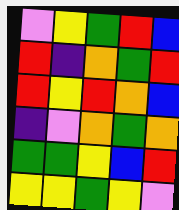[["violet", "yellow", "green", "red", "blue"], ["red", "indigo", "orange", "green", "red"], ["red", "yellow", "red", "orange", "blue"], ["indigo", "violet", "orange", "green", "orange"], ["green", "green", "yellow", "blue", "red"], ["yellow", "yellow", "green", "yellow", "violet"]]